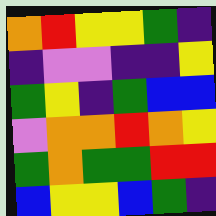[["orange", "red", "yellow", "yellow", "green", "indigo"], ["indigo", "violet", "violet", "indigo", "indigo", "yellow"], ["green", "yellow", "indigo", "green", "blue", "blue"], ["violet", "orange", "orange", "red", "orange", "yellow"], ["green", "orange", "green", "green", "red", "red"], ["blue", "yellow", "yellow", "blue", "green", "indigo"]]